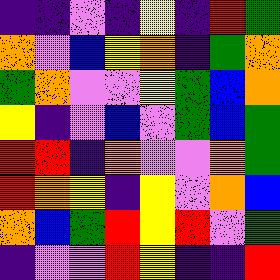[["indigo", "indigo", "violet", "indigo", "yellow", "indigo", "red", "green"], ["orange", "violet", "blue", "yellow", "orange", "indigo", "green", "orange"], ["green", "orange", "violet", "violet", "yellow", "green", "blue", "orange"], ["yellow", "indigo", "violet", "blue", "violet", "green", "blue", "green"], ["red", "red", "indigo", "orange", "violet", "violet", "orange", "green"], ["red", "orange", "yellow", "indigo", "yellow", "violet", "orange", "blue"], ["orange", "blue", "green", "red", "yellow", "red", "violet", "green"], ["indigo", "violet", "violet", "red", "yellow", "indigo", "indigo", "red"]]